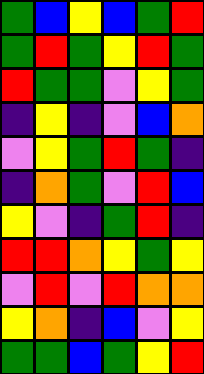[["green", "blue", "yellow", "blue", "green", "red"], ["green", "red", "green", "yellow", "red", "green"], ["red", "green", "green", "violet", "yellow", "green"], ["indigo", "yellow", "indigo", "violet", "blue", "orange"], ["violet", "yellow", "green", "red", "green", "indigo"], ["indigo", "orange", "green", "violet", "red", "blue"], ["yellow", "violet", "indigo", "green", "red", "indigo"], ["red", "red", "orange", "yellow", "green", "yellow"], ["violet", "red", "violet", "red", "orange", "orange"], ["yellow", "orange", "indigo", "blue", "violet", "yellow"], ["green", "green", "blue", "green", "yellow", "red"]]